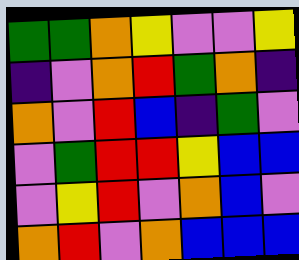[["green", "green", "orange", "yellow", "violet", "violet", "yellow"], ["indigo", "violet", "orange", "red", "green", "orange", "indigo"], ["orange", "violet", "red", "blue", "indigo", "green", "violet"], ["violet", "green", "red", "red", "yellow", "blue", "blue"], ["violet", "yellow", "red", "violet", "orange", "blue", "violet"], ["orange", "red", "violet", "orange", "blue", "blue", "blue"]]